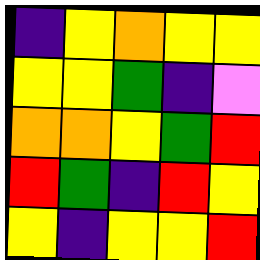[["indigo", "yellow", "orange", "yellow", "yellow"], ["yellow", "yellow", "green", "indigo", "violet"], ["orange", "orange", "yellow", "green", "red"], ["red", "green", "indigo", "red", "yellow"], ["yellow", "indigo", "yellow", "yellow", "red"]]